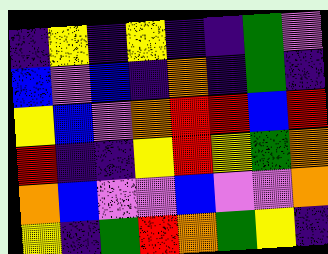[["indigo", "yellow", "indigo", "yellow", "indigo", "indigo", "green", "violet"], ["blue", "violet", "blue", "indigo", "orange", "indigo", "green", "indigo"], ["yellow", "blue", "violet", "orange", "red", "red", "blue", "red"], ["red", "indigo", "indigo", "yellow", "red", "yellow", "green", "orange"], ["orange", "blue", "violet", "violet", "blue", "violet", "violet", "orange"], ["yellow", "indigo", "green", "red", "orange", "green", "yellow", "indigo"]]